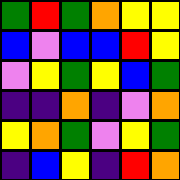[["green", "red", "green", "orange", "yellow", "yellow"], ["blue", "violet", "blue", "blue", "red", "yellow"], ["violet", "yellow", "green", "yellow", "blue", "green"], ["indigo", "indigo", "orange", "indigo", "violet", "orange"], ["yellow", "orange", "green", "violet", "yellow", "green"], ["indigo", "blue", "yellow", "indigo", "red", "orange"]]